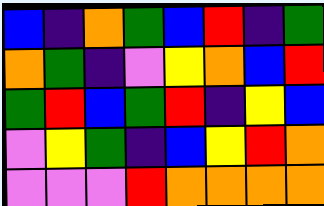[["blue", "indigo", "orange", "green", "blue", "red", "indigo", "green"], ["orange", "green", "indigo", "violet", "yellow", "orange", "blue", "red"], ["green", "red", "blue", "green", "red", "indigo", "yellow", "blue"], ["violet", "yellow", "green", "indigo", "blue", "yellow", "red", "orange"], ["violet", "violet", "violet", "red", "orange", "orange", "orange", "orange"]]